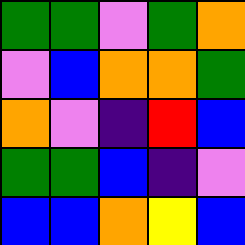[["green", "green", "violet", "green", "orange"], ["violet", "blue", "orange", "orange", "green"], ["orange", "violet", "indigo", "red", "blue"], ["green", "green", "blue", "indigo", "violet"], ["blue", "blue", "orange", "yellow", "blue"]]